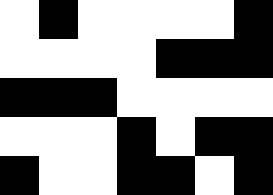[["white", "black", "white", "white", "white", "white", "black"], ["white", "white", "white", "white", "black", "black", "black"], ["black", "black", "black", "white", "white", "white", "white"], ["white", "white", "white", "black", "white", "black", "black"], ["black", "white", "white", "black", "black", "white", "black"]]